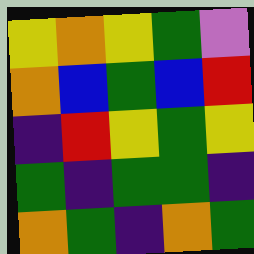[["yellow", "orange", "yellow", "green", "violet"], ["orange", "blue", "green", "blue", "red"], ["indigo", "red", "yellow", "green", "yellow"], ["green", "indigo", "green", "green", "indigo"], ["orange", "green", "indigo", "orange", "green"]]